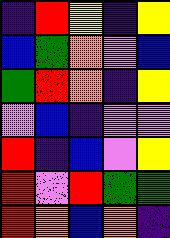[["indigo", "red", "yellow", "indigo", "yellow"], ["blue", "green", "orange", "violet", "blue"], ["green", "red", "orange", "indigo", "yellow"], ["violet", "blue", "indigo", "violet", "violet"], ["red", "indigo", "blue", "violet", "yellow"], ["red", "violet", "red", "green", "green"], ["red", "orange", "blue", "orange", "indigo"]]